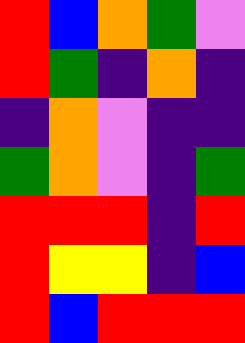[["red", "blue", "orange", "green", "violet"], ["red", "green", "indigo", "orange", "indigo"], ["indigo", "orange", "violet", "indigo", "indigo"], ["green", "orange", "violet", "indigo", "green"], ["red", "red", "red", "indigo", "red"], ["red", "yellow", "yellow", "indigo", "blue"], ["red", "blue", "red", "red", "red"]]